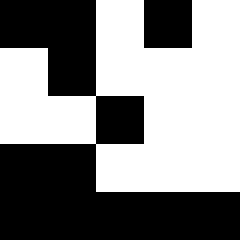[["black", "black", "white", "black", "white"], ["white", "black", "white", "white", "white"], ["white", "white", "black", "white", "white"], ["black", "black", "white", "white", "white"], ["black", "black", "black", "black", "black"]]